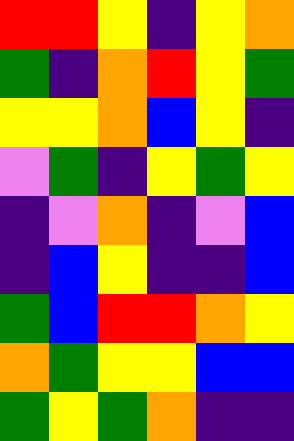[["red", "red", "yellow", "indigo", "yellow", "orange"], ["green", "indigo", "orange", "red", "yellow", "green"], ["yellow", "yellow", "orange", "blue", "yellow", "indigo"], ["violet", "green", "indigo", "yellow", "green", "yellow"], ["indigo", "violet", "orange", "indigo", "violet", "blue"], ["indigo", "blue", "yellow", "indigo", "indigo", "blue"], ["green", "blue", "red", "red", "orange", "yellow"], ["orange", "green", "yellow", "yellow", "blue", "blue"], ["green", "yellow", "green", "orange", "indigo", "indigo"]]